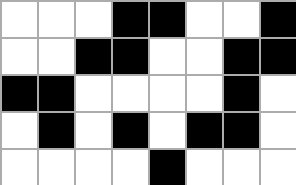[["white", "white", "white", "black", "black", "white", "white", "black"], ["white", "white", "black", "black", "white", "white", "black", "black"], ["black", "black", "white", "white", "white", "white", "black", "white"], ["white", "black", "white", "black", "white", "black", "black", "white"], ["white", "white", "white", "white", "black", "white", "white", "white"]]